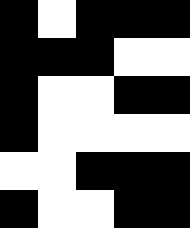[["black", "white", "black", "black", "black"], ["black", "black", "black", "white", "white"], ["black", "white", "white", "black", "black"], ["black", "white", "white", "white", "white"], ["white", "white", "black", "black", "black"], ["black", "white", "white", "black", "black"]]